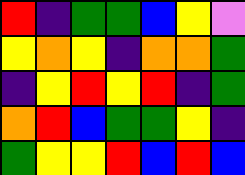[["red", "indigo", "green", "green", "blue", "yellow", "violet"], ["yellow", "orange", "yellow", "indigo", "orange", "orange", "green"], ["indigo", "yellow", "red", "yellow", "red", "indigo", "green"], ["orange", "red", "blue", "green", "green", "yellow", "indigo"], ["green", "yellow", "yellow", "red", "blue", "red", "blue"]]